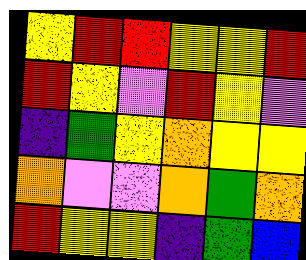[["yellow", "red", "red", "yellow", "yellow", "red"], ["red", "yellow", "violet", "red", "yellow", "violet"], ["indigo", "green", "yellow", "orange", "yellow", "yellow"], ["orange", "violet", "violet", "orange", "green", "orange"], ["red", "yellow", "yellow", "indigo", "green", "blue"]]